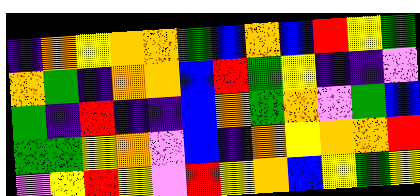[["indigo", "orange", "yellow", "orange", "orange", "green", "blue", "orange", "blue", "red", "yellow", "green"], ["orange", "green", "indigo", "orange", "orange", "blue", "red", "green", "yellow", "indigo", "indigo", "violet"], ["green", "indigo", "red", "indigo", "indigo", "blue", "orange", "green", "orange", "violet", "green", "blue"], ["green", "green", "yellow", "orange", "violet", "blue", "indigo", "orange", "yellow", "orange", "orange", "red"], ["violet", "yellow", "red", "yellow", "violet", "red", "yellow", "orange", "blue", "yellow", "green", "yellow"]]